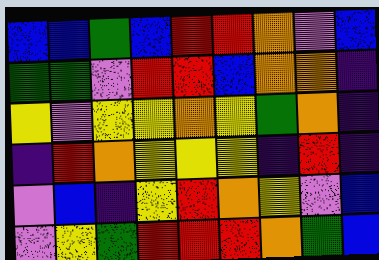[["blue", "blue", "green", "blue", "red", "red", "orange", "violet", "blue"], ["green", "green", "violet", "red", "red", "blue", "orange", "orange", "indigo"], ["yellow", "violet", "yellow", "yellow", "orange", "yellow", "green", "orange", "indigo"], ["indigo", "red", "orange", "yellow", "yellow", "yellow", "indigo", "red", "indigo"], ["violet", "blue", "indigo", "yellow", "red", "orange", "yellow", "violet", "blue"], ["violet", "yellow", "green", "red", "red", "red", "orange", "green", "blue"]]